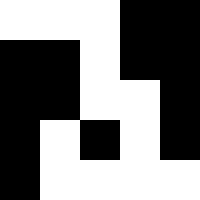[["white", "white", "white", "black", "black"], ["black", "black", "white", "black", "black"], ["black", "black", "white", "white", "black"], ["black", "white", "black", "white", "black"], ["black", "white", "white", "white", "white"]]